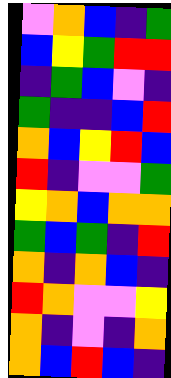[["violet", "orange", "blue", "indigo", "green"], ["blue", "yellow", "green", "red", "red"], ["indigo", "green", "blue", "violet", "indigo"], ["green", "indigo", "indigo", "blue", "red"], ["orange", "blue", "yellow", "red", "blue"], ["red", "indigo", "violet", "violet", "green"], ["yellow", "orange", "blue", "orange", "orange"], ["green", "blue", "green", "indigo", "red"], ["orange", "indigo", "orange", "blue", "indigo"], ["red", "orange", "violet", "violet", "yellow"], ["orange", "indigo", "violet", "indigo", "orange"], ["orange", "blue", "red", "blue", "indigo"]]